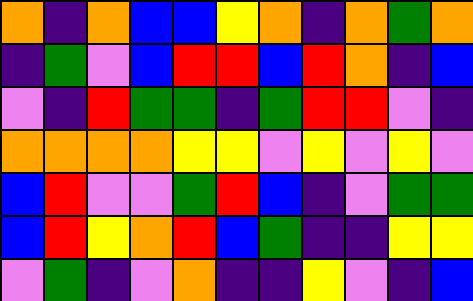[["orange", "indigo", "orange", "blue", "blue", "yellow", "orange", "indigo", "orange", "green", "orange"], ["indigo", "green", "violet", "blue", "red", "red", "blue", "red", "orange", "indigo", "blue"], ["violet", "indigo", "red", "green", "green", "indigo", "green", "red", "red", "violet", "indigo"], ["orange", "orange", "orange", "orange", "yellow", "yellow", "violet", "yellow", "violet", "yellow", "violet"], ["blue", "red", "violet", "violet", "green", "red", "blue", "indigo", "violet", "green", "green"], ["blue", "red", "yellow", "orange", "red", "blue", "green", "indigo", "indigo", "yellow", "yellow"], ["violet", "green", "indigo", "violet", "orange", "indigo", "indigo", "yellow", "violet", "indigo", "blue"]]